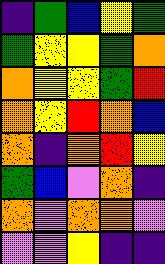[["indigo", "green", "blue", "yellow", "green"], ["green", "yellow", "yellow", "green", "orange"], ["orange", "yellow", "yellow", "green", "red"], ["orange", "yellow", "red", "orange", "blue"], ["orange", "indigo", "orange", "red", "yellow"], ["green", "blue", "violet", "orange", "indigo"], ["orange", "violet", "orange", "orange", "violet"], ["violet", "violet", "yellow", "indigo", "indigo"]]